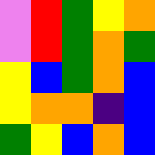[["violet", "red", "green", "yellow", "orange"], ["violet", "red", "green", "orange", "green"], ["yellow", "blue", "green", "orange", "blue"], ["yellow", "orange", "orange", "indigo", "blue"], ["green", "yellow", "blue", "orange", "blue"]]